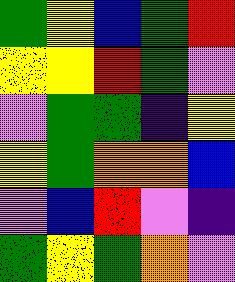[["green", "yellow", "blue", "green", "red"], ["yellow", "yellow", "red", "green", "violet"], ["violet", "green", "green", "indigo", "yellow"], ["yellow", "green", "orange", "orange", "blue"], ["violet", "blue", "red", "violet", "indigo"], ["green", "yellow", "green", "orange", "violet"]]